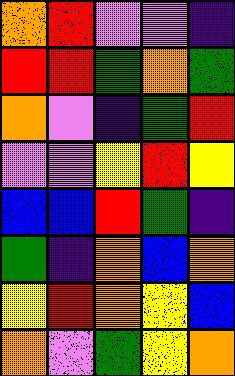[["orange", "red", "violet", "violet", "indigo"], ["red", "red", "green", "orange", "green"], ["orange", "violet", "indigo", "green", "red"], ["violet", "violet", "yellow", "red", "yellow"], ["blue", "blue", "red", "green", "indigo"], ["green", "indigo", "orange", "blue", "orange"], ["yellow", "red", "orange", "yellow", "blue"], ["orange", "violet", "green", "yellow", "orange"]]